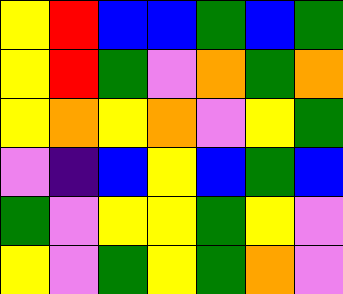[["yellow", "red", "blue", "blue", "green", "blue", "green"], ["yellow", "red", "green", "violet", "orange", "green", "orange"], ["yellow", "orange", "yellow", "orange", "violet", "yellow", "green"], ["violet", "indigo", "blue", "yellow", "blue", "green", "blue"], ["green", "violet", "yellow", "yellow", "green", "yellow", "violet"], ["yellow", "violet", "green", "yellow", "green", "orange", "violet"]]